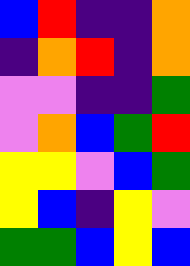[["blue", "red", "indigo", "indigo", "orange"], ["indigo", "orange", "red", "indigo", "orange"], ["violet", "violet", "indigo", "indigo", "green"], ["violet", "orange", "blue", "green", "red"], ["yellow", "yellow", "violet", "blue", "green"], ["yellow", "blue", "indigo", "yellow", "violet"], ["green", "green", "blue", "yellow", "blue"]]